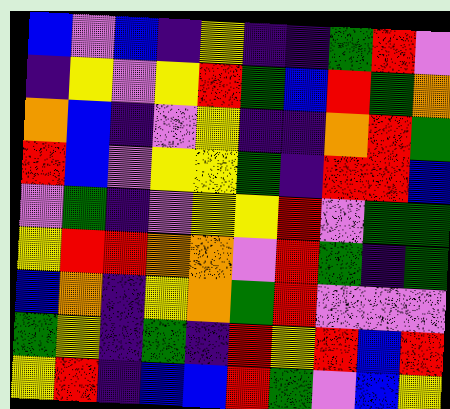[["blue", "violet", "blue", "indigo", "yellow", "indigo", "indigo", "green", "red", "violet"], ["indigo", "yellow", "violet", "yellow", "red", "green", "blue", "red", "green", "orange"], ["orange", "blue", "indigo", "violet", "yellow", "indigo", "indigo", "orange", "red", "green"], ["red", "blue", "violet", "yellow", "yellow", "green", "indigo", "red", "red", "blue"], ["violet", "green", "indigo", "violet", "yellow", "yellow", "red", "violet", "green", "green"], ["yellow", "red", "red", "orange", "orange", "violet", "red", "green", "indigo", "green"], ["blue", "orange", "indigo", "yellow", "orange", "green", "red", "violet", "violet", "violet"], ["green", "yellow", "indigo", "green", "indigo", "red", "yellow", "red", "blue", "red"], ["yellow", "red", "indigo", "blue", "blue", "red", "green", "violet", "blue", "yellow"]]